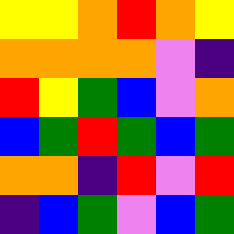[["yellow", "yellow", "orange", "red", "orange", "yellow"], ["orange", "orange", "orange", "orange", "violet", "indigo"], ["red", "yellow", "green", "blue", "violet", "orange"], ["blue", "green", "red", "green", "blue", "green"], ["orange", "orange", "indigo", "red", "violet", "red"], ["indigo", "blue", "green", "violet", "blue", "green"]]